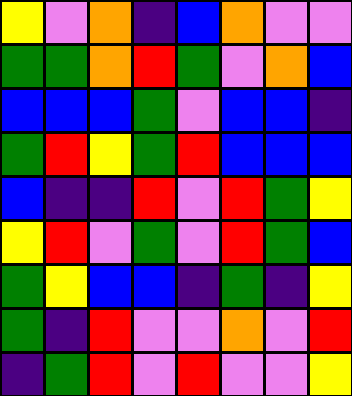[["yellow", "violet", "orange", "indigo", "blue", "orange", "violet", "violet"], ["green", "green", "orange", "red", "green", "violet", "orange", "blue"], ["blue", "blue", "blue", "green", "violet", "blue", "blue", "indigo"], ["green", "red", "yellow", "green", "red", "blue", "blue", "blue"], ["blue", "indigo", "indigo", "red", "violet", "red", "green", "yellow"], ["yellow", "red", "violet", "green", "violet", "red", "green", "blue"], ["green", "yellow", "blue", "blue", "indigo", "green", "indigo", "yellow"], ["green", "indigo", "red", "violet", "violet", "orange", "violet", "red"], ["indigo", "green", "red", "violet", "red", "violet", "violet", "yellow"]]